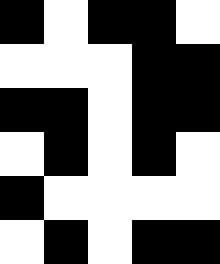[["black", "white", "black", "black", "white"], ["white", "white", "white", "black", "black"], ["black", "black", "white", "black", "black"], ["white", "black", "white", "black", "white"], ["black", "white", "white", "white", "white"], ["white", "black", "white", "black", "black"]]